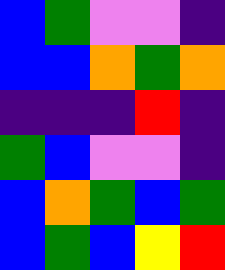[["blue", "green", "violet", "violet", "indigo"], ["blue", "blue", "orange", "green", "orange"], ["indigo", "indigo", "indigo", "red", "indigo"], ["green", "blue", "violet", "violet", "indigo"], ["blue", "orange", "green", "blue", "green"], ["blue", "green", "blue", "yellow", "red"]]